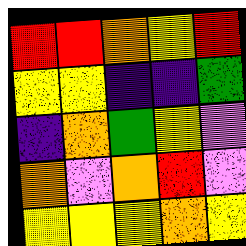[["red", "red", "orange", "yellow", "red"], ["yellow", "yellow", "indigo", "indigo", "green"], ["indigo", "orange", "green", "yellow", "violet"], ["orange", "violet", "orange", "red", "violet"], ["yellow", "yellow", "yellow", "orange", "yellow"]]